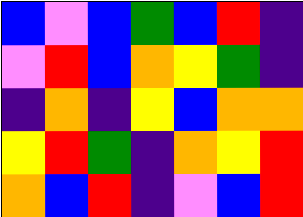[["blue", "violet", "blue", "green", "blue", "red", "indigo"], ["violet", "red", "blue", "orange", "yellow", "green", "indigo"], ["indigo", "orange", "indigo", "yellow", "blue", "orange", "orange"], ["yellow", "red", "green", "indigo", "orange", "yellow", "red"], ["orange", "blue", "red", "indigo", "violet", "blue", "red"]]